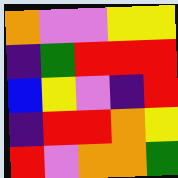[["orange", "violet", "violet", "yellow", "yellow"], ["indigo", "green", "red", "red", "red"], ["blue", "yellow", "violet", "indigo", "red"], ["indigo", "red", "red", "orange", "yellow"], ["red", "violet", "orange", "orange", "green"]]